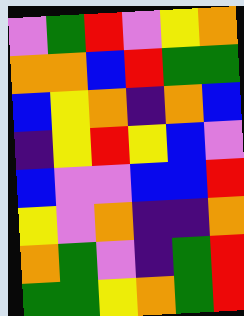[["violet", "green", "red", "violet", "yellow", "orange"], ["orange", "orange", "blue", "red", "green", "green"], ["blue", "yellow", "orange", "indigo", "orange", "blue"], ["indigo", "yellow", "red", "yellow", "blue", "violet"], ["blue", "violet", "violet", "blue", "blue", "red"], ["yellow", "violet", "orange", "indigo", "indigo", "orange"], ["orange", "green", "violet", "indigo", "green", "red"], ["green", "green", "yellow", "orange", "green", "red"]]